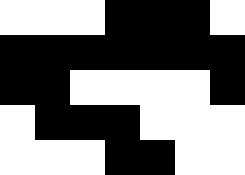[["white", "white", "white", "black", "black", "black", "white"], ["black", "black", "black", "black", "black", "black", "black"], ["black", "black", "white", "white", "white", "white", "black"], ["white", "black", "black", "black", "white", "white", "white"], ["white", "white", "white", "black", "black", "white", "white"]]